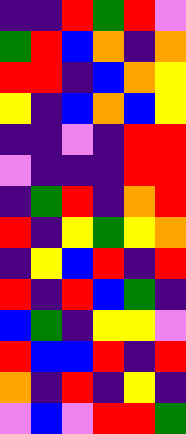[["indigo", "indigo", "red", "green", "red", "violet"], ["green", "red", "blue", "orange", "indigo", "orange"], ["red", "red", "indigo", "blue", "orange", "yellow"], ["yellow", "indigo", "blue", "orange", "blue", "yellow"], ["indigo", "indigo", "violet", "indigo", "red", "red"], ["violet", "indigo", "indigo", "indigo", "red", "red"], ["indigo", "green", "red", "indigo", "orange", "red"], ["red", "indigo", "yellow", "green", "yellow", "orange"], ["indigo", "yellow", "blue", "red", "indigo", "red"], ["red", "indigo", "red", "blue", "green", "indigo"], ["blue", "green", "indigo", "yellow", "yellow", "violet"], ["red", "blue", "blue", "red", "indigo", "red"], ["orange", "indigo", "red", "indigo", "yellow", "indigo"], ["violet", "blue", "violet", "red", "red", "green"]]